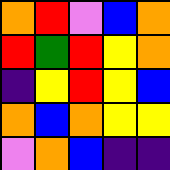[["orange", "red", "violet", "blue", "orange"], ["red", "green", "red", "yellow", "orange"], ["indigo", "yellow", "red", "yellow", "blue"], ["orange", "blue", "orange", "yellow", "yellow"], ["violet", "orange", "blue", "indigo", "indigo"]]